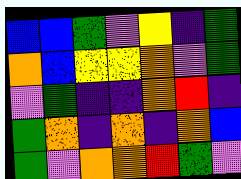[["blue", "blue", "green", "violet", "yellow", "indigo", "green"], ["orange", "blue", "yellow", "yellow", "orange", "violet", "green"], ["violet", "green", "indigo", "indigo", "orange", "red", "indigo"], ["green", "orange", "indigo", "orange", "indigo", "orange", "blue"], ["green", "violet", "orange", "orange", "red", "green", "violet"]]